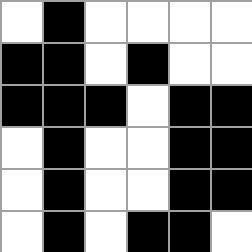[["white", "black", "white", "white", "white", "white"], ["black", "black", "white", "black", "white", "white"], ["black", "black", "black", "white", "black", "black"], ["white", "black", "white", "white", "black", "black"], ["white", "black", "white", "white", "black", "black"], ["white", "black", "white", "black", "black", "white"]]